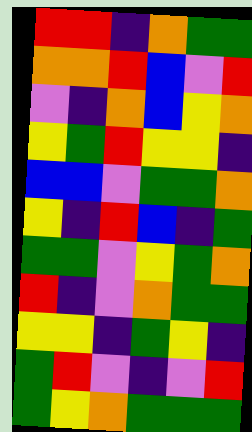[["red", "red", "indigo", "orange", "green", "green"], ["orange", "orange", "red", "blue", "violet", "red"], ["violet", "indigo", "orange", "blue", "yellow", "orange"], ["yellow", "green", "red", "yellow", "yellow", "indigo"], ["blue", "blue", "violet", "green", "green", "orange"], ["yellow", "indigo", "red", "blue", "indigo", "green"], ["green", "green", "violet", "yellow", "green", "orange"], ["red", "indigo", "violet", "orange", "green", "green"], ["yellow", "yellow", "indigo", "green", "yellow", "indigo"], ["green", "red", "violet", "indigo", "violet", "red"], ["green", "yellow", "orange", "green", "green", "green"]]